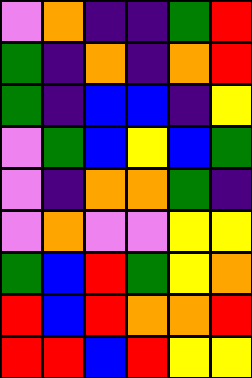[["violet", "orange", "indigo", "indigo", "green", "red"], ["green", "indigo", "orange", "indigo", "orange", "red"], ["green", "indigo", "blue", "blue", "indigo", "yellow"], ["violet", "green", "blue", "yellow", "blue", "green"], ["violet", "indigo", "orange", "orange", "green", "indigo"], ["violet", "orange", "violet", "violet", "yellow", "yellow"], ["green", "blue", "red", "green", "yellow", "orange"], ["red", "blue", "red", "orange", "orange", "red"], ["red", "red", "blue", "red", "yellow", "yellow"]]